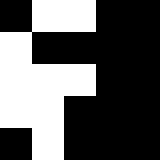[["black", "white", "white", "black", "black"], ["white", "black", "black", "black", "black"], ["white", "white", "white", "black", "black"], ["white", "white", "black", "black", "black"], ["black", "white", "black", "black", "black"]]